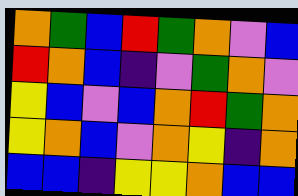[["orange", "green", "blue", "red", "green", "orange", "violet", "blue"], ["red", "orange", "blue", "indigo", "violet", "green", "orange", "violet"], ["yellow", "blue", "violet", "blue", "orange", "red", "green", "orange"], ["yellow", "orange", "blue", "violet", "orange", "yellow", "indigo", "orange"], ["blue", "blue", "indigo", "yellow", "yellow", "orange", "blue", "blue"]]